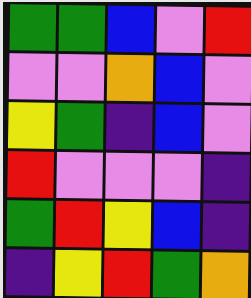[["green", "green", "blue", "violet", "red"], ["violet", "violet", "orange", "blue", "violet"], ["yellow", "green", "indigo", "blue", "violet"], ["red", "violet", "violet", "violet", "indigo"], ["green", "red", "yellow", "blue", "indigo"], ["indigo", "yellow", "red", "green", "orange"]]